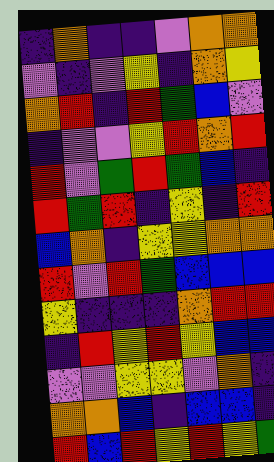[["indigo", "orange", "indigo", "indigo", "violet", "orange", "orange"], ["violet", "indigo", "violet", "yellow", "indigo", "orange", "yellow"], ["orange", "red", "indigo", "red", "green", "blue", "violet"], ["indigo", "violet", "violet", "yellow", "red", "orange", "red"], ["red", "violet", "green", "red", "green", "blue", "indigo"], ["red", "green", "red", "indigo", "yellow", "indigo", "red"], ["blue", "orange", "indigo", "yellow", "yellow", "orange", "orange"], ["red", "violet", "red", "green", "blue", "blue", "blue"], ["yellow", "indigo", "indigo", "indigo", "orange", "red", "red"], ["indigo", "red", "yellow", "red", "yellow", "blue", "blue"], ["violet", "violet", "yellow", "yellow", "violet", "orange", "indigo"], ["orange", "orange", "blue", "indigo", "blue", "blue", "indigo"], ["red", "blue", "red", "yellow", "red", "yellow", "green"]]